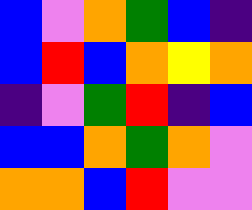[["blue", "violet", "orange", "green", "blue", "indigo"], ["blue", "red", "blue", "orange", "yellow", "orange"], ["indigo", "violet", "green", "red", "indigo", "blue"], ["blue", "blue", "orange", "green", "orange", "violet"], ["orange", "orange", "blue", "red", "violet", "violet"]]